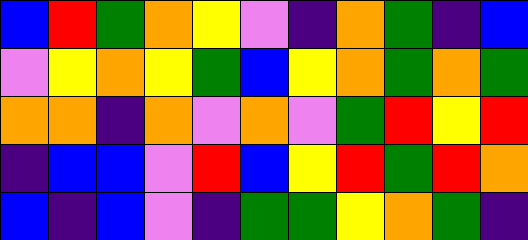[["blue", "red", "green", "orange", "yellow", "violet", "indigo", "orange", "green", "indigo", "blue"], ["violet", "yellow", "orange", "yellow", "green", "blue", "yellow", "orange", "green", "orange", "green"], ["orange", "orange", "indigo", "orange", "violet", "orange", "violet", "green", "red", "yellow", "red"], ["indigo", "blue", "blue", "violet", "red", "blue", "yellow", "red", "green", "red", "orange"], ["blue", "indigo", "blue", "violet", "indigo", "green", "green", "yellow", "orange", "green", "indigo"]]